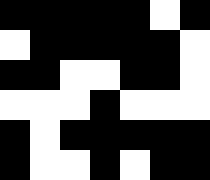[["black", "black", "black", "black", "black", "white", "black"], ["white", "black", "black", "black", "black", "black", "white"], ["black", "black", "white", "white", "black", "black", "white"], ["white", "white", "white", "black", "white", "white", "white"], ["black", "white", "black", "black", "black", "black", "black"], ["black", "white", "white", "black", "white", "black", "black"]]